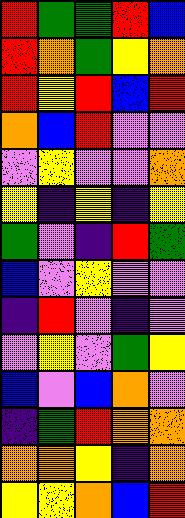[["red", "green", "green", "red", "blue"], ["red", "orange", "green", "yellow", "orange"], ["red", "yellow", "red", "blue", "red"], ["orange", "blue", "red", "violet", "violet"], ["violet", "yellow", "violet", "violet", "orange"], ["yellow", "indigo", "yellow", "indigo", "yellow"], ["green", "violet", "indigo", "red", "green"], ["blue", "violet", "yellow", "violet", "violet"], ["indigo", "red", "violet", "indigo", "violet"], ["violet", "yellow", "violet", "green", "yellow"], ["blue", "violet", "blue", "orange", "violet"], ["indigo", "green", "red", "orange", "orange"], ["orange", "orange", "yellow", "indigo", "orange"], ["yellow", "yellow", "orange", "blue", "red"]]